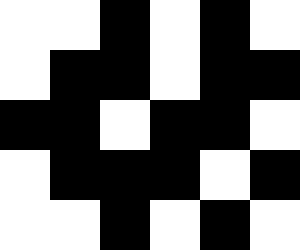[["white", "white", "black", "white", "black", "white"], ["white", "black", "black", "white", "black", "black"], ["black", "black", "white", "black", "black", "white"], ["white", "black", "black", "black", "white", "black"], ["white", "white", "black", "white", "black", "white"]]